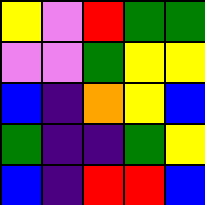[["yellow", "violet", "red", "green", "green"], ["violet", "violet", "green", "yellow", "yellow"], ["blue", "indigo", "orange", "yellow", "blue"], ["green", "indigo", "indigo", "green", "yellow"], ["blue", "indigo", "red", "red", "blue"]]